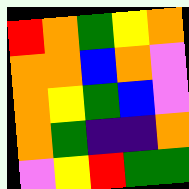[["red", "orange", "green", "yellow", "orange"], ["orange", "orange", "blue", "orange", "violet"], ["orange", "yellow", "green", "blue", "violet"], ["orange", "green", "indigo", "indigo", "orange"], ["violet", "yellow", "red", "green", "green"]]